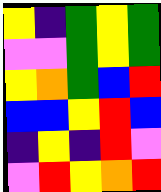[["yellow", "indigo", "green", "yellow", "green"], ["violet", "violet", "green", "yellow", "green"], ["yellow", "orange", "green", "blue", "red"], ["blue", "blue", "yellow", "red", "blue"], ["indigo", "yellow", "indigo", "red", "violet"], ["violet", "red", "yellow", "orange", "red"]]